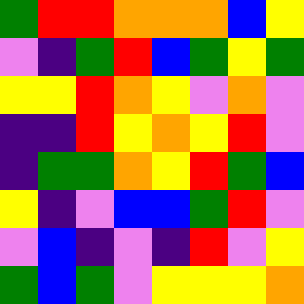[["green", "red", "red", "orange", "orange", "orange", "blue", "yellow"], ["violet", "indigo", "green", "red", "blue", "green", "yellow", "green"], ["yellow", "yellow", "red", "orange", "yellow", "violet", "orange", "violet"], ["indigo", "indigo", "red", "yellow", "orange", "yellow", "red", "violet"], ["indigo", "green", "green", "orange", "yellow", "red", "green", "blue"], ["yellow", "indigo", "violet", "blue", "blue", "green", "red", "violet"], ["violet", "blue", "indigo", "violet", "indigo", "red", "violet", "yellow"], ["green", "blue", "green", "violet", "yellow", "yellow", "yellow", "orange"]]